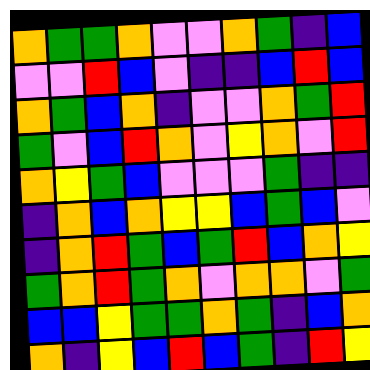[["orange", "green", "green", "orange", "violet", "violet", "orange", "green", "indigo", "blue"], ["violet", "violet", "red", "blue", "violet", "indigo", "indigo", "blue", "red", "blue"], ["orange", "green", "blue", "orange", "indigo", "violet", "violet", "orange", "green", "red"], ["green", "violet", "blue", "red", "orange", "violet", "yellow", "orange", "violet", "red"], ["orange", "yellow", "green", "blue", "violet", "violet", "violet", "green", "indigo", "indigo"], ["indigo", "orange", "blue", "orange", "yellow", "yellow", "blue", "green", "blue", "violet"], ["indigo", "orange", "red", "green", "blue", "green", "red", "blue", "orange", "yellow"], ["green", "orange", "red", "green", "orange", "violet", "orange", "orange", "violet", "green"], ["blue", "blue", "yellow", "green", "green", "orange", "green", "indigo", "blue", "orange"], ["orange", "indigo", "yellow", "blue", "red", "blue", "green", "indigo", "red", "yellow"]]